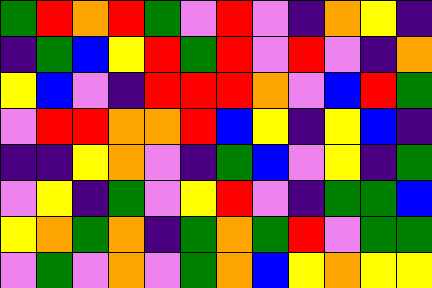[["green", "red", "orange", "red", "green", "violet", "red", "violet", "indigo", "orange", "yellow", "indigo"], ["indigo", "green", "blue", "yellow", "red", "green", "red", "violet", "red", "violet", "indigo", "orange"], ["yellow", "blue", "violet", "indigo", "red", "red", "red", "orange", "violet", "blue", "red", "green"], ["violet", "red", "red", "orange", "orange", "red", "blue", "yellow", "indigo", "yellow", "blue", "indigo"], ["indigo", "indigo", "yellow", "orange", "violet", "indigo", "green", "blue", "violet", "yellow", "indigo", "green"], ["violet", "yellow", "indigo", "green", "violet", "yellow", "red", "violet", "indigo", "green", "green", "blue"], ["yellow", "orange", "green", "orange", "indigo", "green", "orange", "green", "red", "violet", "green", "green"], ["violet", "green", "violet", "orange", "violet", "green", "orange", "blue", "yellow", "orange", "yellow", "yellow"]]